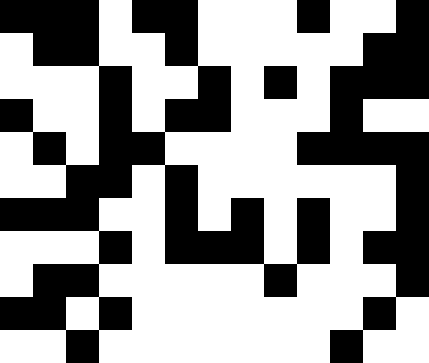[["black", "black", "black", "white", "black", "black", "white", "white", "white", "black", "white", "white", "black"], ["white", "black", "black", "white", "white", "black", "white", "white", "white", "white", "white", "black", "black"], ["white", "white", "white", "black", "white", "white", "black", "white", "black", "white", "black", "black", "black"], ["black", "white", "white", "black", "white", "black", "black", "white", "white", "white", "black", "white", "white"], ["white", "black", "white", "black", "black", "white", "white", "white", "white", "black", "black", "black", "black"], ["white", "white", "black", "black", "white", "black", "white", "white", "white", "white", "white", "white", "black"], ["black", "black", "black", "white", "white", "black", "white", "black", "white", "black", "white", "white", "black"], ["white", "white", "white", "black", "white", "black", "black", "black", "white", "black", "white", "black", "black"], ["white", "black", "black", "white", "white", "white", "white", "white", "black", "white", "white", "white", "black"], ["black", "black", "white", "black", "white", "white", "white", "white", "white", "white", "white", "black", "white"], ["white", "white", "black", "white", "white", "white", "white", "white", "white", "white", "black", "white", "white"]]